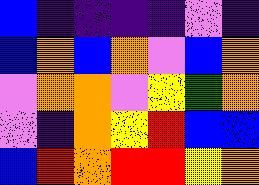[["blue", "indigo", "indigo", "indigo", "indigo", "violet", "indigo"], ["blue", "orange", "blue", "orange", "violet", "blue", "orange"], ["violet", "orange", "orange", "violet", "yellow", "green", "orange"], ["violet", "indigo", "orange", "yellow", "red", "blue", "blue"], ["blue", "red", "orange", "red", "red", "yellow", "orange"]]